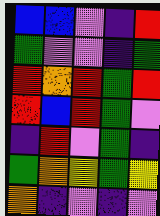[["blue", "blue", "violet", "indigo", "red"], ["green", "violet", "violet", "indigo", "green"], ["red", "orange", "red", "green", "red"], ["red", "blue", "red", "green", "violet"], ["indigo", "red", "violet", "green", "indigo"], ["green", "orange", "yellow", "green", "yellow"], ["orange", "indigo", "violet", "indigo", "violet"]]